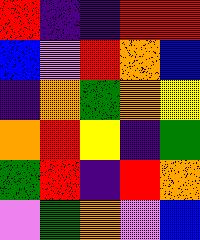[["red", "indigo", "indigo", "red", "red"], ["blue", "violet", "red", "orange", "blue"], ["indigo", "orange", "green", "orange", "yellow"], ["orange", "red", "yellow", "indigo", "green"], ["green", "red", "indigo", "red", "orange"], ["violet", "green", "orange", "violet", "blue"]]